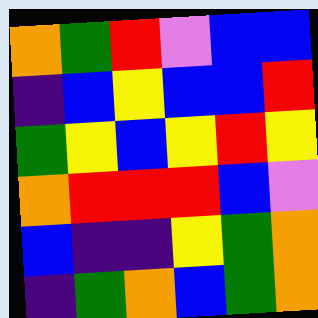[["orange", "green", "red", "violet", "blue", "blue"], ["indigo", "blue", "yellow", "blue", "blue", "red"], ["green", "yellow", "blue", "yellow", "red", "yellow"], ["orange", "red", "red", "red", "blue", "violet"], ["blue", "indigo", "indigo", "yellow", "green", "orange"], ["indigo", "green", "orange", "blue", "green", "orange"]]